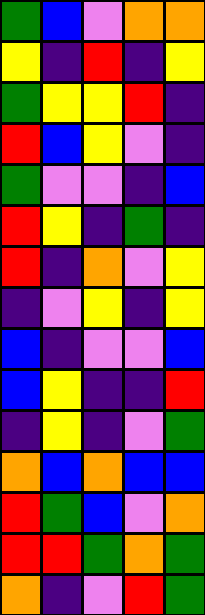[["green", "blue", "violet", "orange", "orange"], ["yellow", "indigo", "red", "indigo", "yellow"], ["green", "yellow", "yellow", "red", "indigo"], ["red", "blue", "yellow", "violet", "indigo"], ["green", "violet", "violet", "indigo", "blue"], ["red", "yellow", "indigo", "green", "indigo"], ["red", "indigo", "orange", "violet", "yellow"], ["indigo", "violet", "yellow", "indigo", "yellow"], ["blue", "indigo", "violet", "violet", "blue"], ["blue", "yellow", "indigo", "indigo", "red"], ["indigo", "yellow", "indigo", "violet", "green"], ["orange", "blue", "orange", "blue", "blue"], ["red", "green", "blue", "violet", "orange"], ["red", "red", "green", "orange", "green"], ["orange", "indigo", "violet", "red", "green"]]